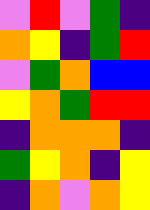[["violet", "red", "violet", "green", "indigo"], ["orange", "yellow", "indigo", "green", "red"], ["violet", "green", "orange", "blue", "blue"], ["yellow", "orange", "green", "red", "red"], ["indigo", "orange", "orange", "orange", "indigo"], ["green", "yellow", "orange", "indigo", "yellow"], ["indigo", "orange", "violet", "orange", "yellow"]]